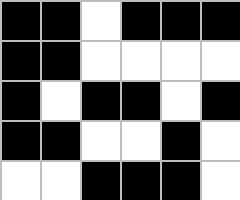[["black", "black", "white", "black", "black", "black"], ["black", "black", "white", "white", "white", "white"], ["black", "white", "black", "black", "white", "black"], ["black", "black", "white", "white", "black", "white"], ["white", "white", "black", "black", "black", "white"]]